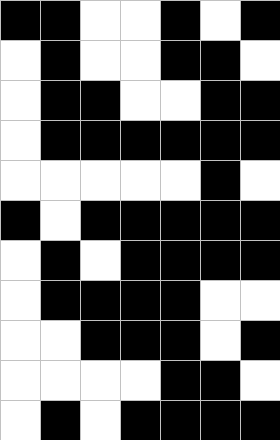[["black", "black", "white", "white", "black", "white", "black"], ["white", "black", "white", "white", "black", "black", "white"], ["white", "black", "black", "white", "white", "black", "black"], ["white", "black", "black", "black", "black", "black", "black"], ["white", "white", "white", "white", "white", "black", "white"], ["black", "white", "black", "black", "black", "black", "black"], ["white", "black", "white", "black", "black", "black", "black"], ["white", "black", "black", "black", "black", "white", "white"], ["white", "white", "black", "black", "black", "white", "black"], ["white", "white", "white", "white", "black", "black", "white"], ["white", "black", "white", "black", "black", "black", "black"]]